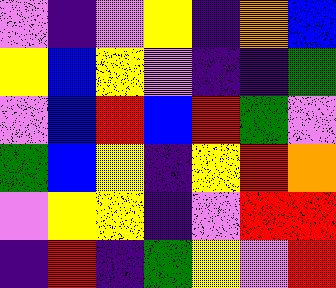[["violet", "indigo", "violet", "yellow", "indigo", "orange", "blue"], ["yellow", "blue", "yellow", "violet", "indigo", "indigo", "green"], ["violet", "blue", "red", "blue", "red", "green", "violet"], ["green", "blue", "yellow", "indigo", "yellow", "red", "orange"], ["violet", "yellow", "yellow", "indigo", "violet", "red", "red"], ["indigo", "red", "indigo", "green", "yellow", "violet", "red"]]